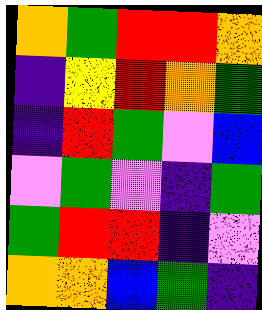[["orange", "green", "red", "red", "orange"], ["indigo", "yellow", "red", "orange", "green"], ["indigo", "red", "green", "violet", "blue"], ["violet", "green", "violet", "indigo", "green"], ["green", "red", "red", "indigo", "violet"], ["orange", "orange", "blue", "green", "indigo"]]